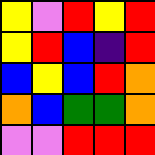[["yellow", "violet", "red", "yellow", "red"], ["yellow", "red", "blue", "indigo", "red"], ["blue", "yellow", "blue", "red", "orange"], ["orange", "blue", "green", "green", "orange"], ["violet", "violet", "red", "red", "red"]]